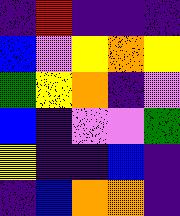[["indigo", "red", "indigo", "indigo", "indigo"], ["blue", "violet", "yellow", "orange", "yellow"], ["green", "yellow", "orange", "indigo", "violet"], ["blue", "indigo", "violet", "violet", "green"], ["yellow", "indigo", "indigo", "blue", "indigo"], ["indigo", "blue", "orange", "orange", "indigo"]]